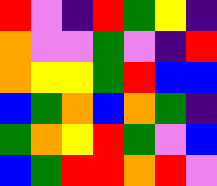[["red", "violet", "indigo", "red", "green", "yellow", "indigo"], ["orange", "violet", "violet", "green", "violet", "indigo", "red"], ["orange", "yellow", "yellow", "green", "red", "blue", "blue"], ["blue", "green", "orange", "blue", "orange", "green", "indigo"], ["green", "orange", "yellow", "red", "green", "violet", "blue"], ["blue", "green", "red", "red", "orange", "red", "violet"]]